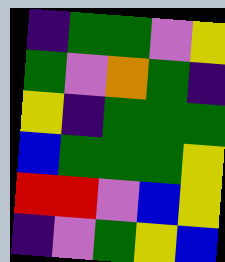[["indigo", "green", "green", "violet", "yellow"], ["green", "violet", "orange", "green", "indigo"], ["yellow", "indigo", "green", "green", "green"], ["blue", "green", "green", "green", "yellow"], ["red", "red", "violet", "blue", "yellow"], ["indigo", "violet", "green", "yellow", "blue"]]